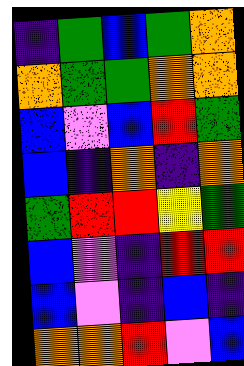[["indigo", "green", "blue", "green", "orange"], ["orange", "green", "green", "orange", "orange"], ["blue", "violet", "blue", "red", "green"], ["blue", "indigo", "orange", "indigo", "orange"], ["green", "red", "red", "yellow", "green"], ["blue", "violet", "indigo", "red", "red"], ["blue", "violet", "indigo", "blue", "indigo"], ["orange", "orange", "red", "violet", "blue"]]